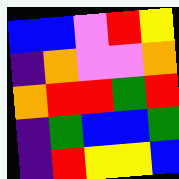[["blue", "blue", "violet", "red", "yellow"], ["indigo", "orange", "violet", "violet", "orange"], ["orange", "red", "red", "green", "red"], ["indigo", "green", "blue", "blue", "green"], ["indigo", "red", "yellow", "yellow", "blue"]]